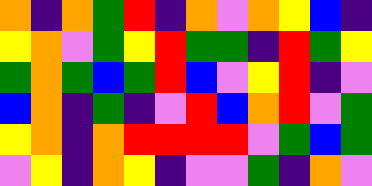[["orange", "indigo", "orange", "green", "red", "indigo", "orange", "violet", "orange", "yellow", "blue", "indigo"], ["yellow", "orange", "violet", "green", "yellow", "red", "green", "green", "indigo", "red", "green", "yellow"], ["green", "orange", "green", "blue", "green", "red", "blue", "violet", "yellow", "red", "indigo", "violet"], ["blue", "orange", "indigo", "green", "indigo", "violet", "red", "blue", "orange", "red", "violet", "green"], ["yellow", "orange", "indigo", "orange", "red", "red", "red", "red", "violet", "green", "blue", "green"], ["violet", "yellow", "indigo", "orange", "yellow", "indigo", "violet", "violet", "green", "indigo", "orange", "violet"]]